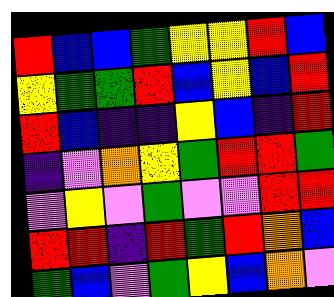[["red", "blue", "blue", "green", "yellow", "yellow", "red", "blue"], ["yellow", "green", "green", "red", "blue", "yellow", "blue", "red"], ["red", "blue", "indigo", "indigo", "yellow", "blue", "indigo", "red"], ["indigo", "violet", "orange", "yellow", "green", "red", "red", "green"], ["violet", "yellow", "violet", "green", "violet", "violet", "red", "red"], ["red", "red", "indigo", "red", "green", "red", "orange", "blue"], ["green", "blue", "violet", "green", "yellow", "blue", "orange", "violet"]]